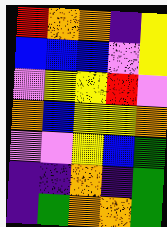[["red", "orange", "orange", "indigo", "yellow"], ["blue", "blue", "blue", "violet", "yellow"], ["violet", "yellow", "yellow", "red", "violet"], ["orange", "blue", "yellow", "yellow", "orange"], ["violet", "violet", "yellow", "blue", "green"], ["indigo", "indigo", "orange", "indigo", "green"], ["indigo", "green", "orange", "orange", "green"]]